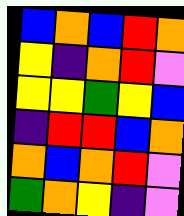[["blue", "orange", "blue", "red", "orange"], ["yellow", "indigo", "orange", "red", "violet"], ["yellow", "yellow", "green", "yellow", "blue"], ["indigo", "red", "red", "blue", "orange"], ["orange", "blue", "orange", "red", "violet"], ["green", "orange", "yellow", "indigo", "violet"]]